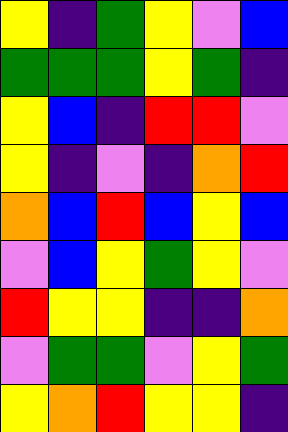[["yellow", "indigo", "green", "yellow", "violet", "blue"], ["green", "green", "green", "yellow", "green", "indigo"], ["yellow", "blue", "indigo", "red", "red", "violet"], ["yellow", "indigo", "violet", "indigo", "orange", "red"], ["orange", "blue", "red", "blue", "yellow", "blue"], ["violet", "blue", "yellow", "green", "yellow", "violet"], ["red", "yellow", "yellow", "indigo", "indigo", "orange"], ["violet", "green", "green", "violet", "yellow", "green"], ["yellow", "orange", "red", "yellow", "yellow", "indigo"]]